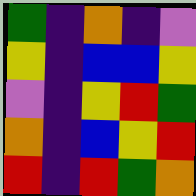[["green", "indigo", "orange", "indigo", "violet"], ["yellow", "indigo", "blue", "blue", "yellow"], ["violet", "indigo", "yellow", "red", "green"], ["orange", "indigo", "blue", "yellow", "red"], ["red", "indigo", "red", "green", "orange"]]